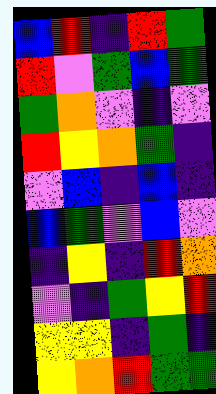[["blue", "red", "indigo", "red", "green"], ["red", "violet", "green", "blue", "green"], ["green", "orange", "violet", "indigo", "violet"], ["red", "yellow", "orange", "green", "indigo"], ["violet", "blue", "indigo", "blue", "indigo"], ["blue", "green", "violet", "blue", "violet"], ["indigo", "yellow", "indigo", "red", "orange"], ["violet", "indigo", "green", "yellow", "red"], ["yellow", "yellow", "indigo", "green", "indigo"], ["yellow", "orange", "red", "green", "green"]]